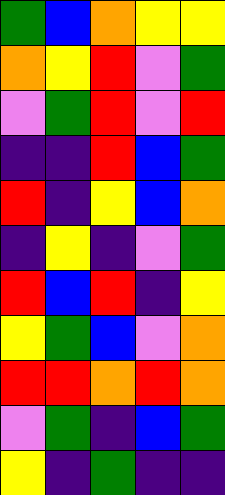[["green", "blue", "orange", "yellow", "yellow"], ["orange", "yellow", "red", "violet", "green"], ["violet", "green", "red", "violet", "red"], ["indigo", "indigo", "red", "blue", "green"], ["red", "indigo", "yellow", "blue", "orange"], ["indigo", "yellow", "indigo", "violet", "green"], ["red", "blue", "red", "indigo", "yellow"], ["yellow", "green", "blue", "violet", "orange"], ["red", "red", "orange", "red", "orange"], ["violet", "green", "indigo", "blue", "green"], ["yellow", "indigo", "green", "indigo", "indigo"]]